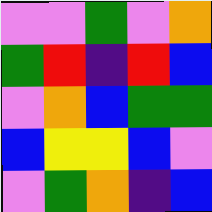[["violet", "violet", "green", "violet", "orange"], ["green", "red", "indigo", "red", "blue"], ["violet", "orange", "blue", "green", "green"], ["blue", "yellow", "yellow", "blue", "violet"], ["violet", "green", "orange", "indigo", "blue"]]